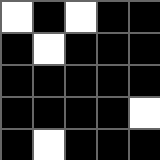[["white", "black", "white", "black", "black"], ["black", "white", "black", "black", "black"], ["black", "black", "black", "black", "black"], ["black", "black", "black", "black", "white"], ["black", "white", "black", "black", "black"]]